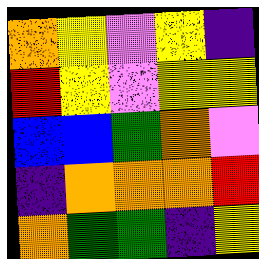[["orange", "yellow", "violet", "yellow", "indigo"], ["red", "yellow", "violet", "yellow", "yellow"], ["blue", "blue", "green", "orange", "violet"], ["indigo", "orange", "orange", "orange", "red"], ["orange", "green", "green", "indigo", "yellow"]]